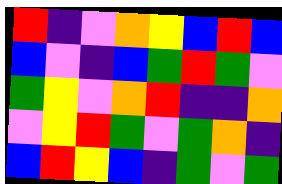[["red", "indigo", "violet", "orange", "yellow", "blue", "red", "blue"], ["blue", "violet", "indigo", "blue", "green", "red", "green", "violet"], ["green", "yellow", "violet", "orange", "red", "indigo", "indigo", "orange"], ["violet", "yellow", "red", "green", "violet", "green", "orange", "indigo"], ["blue", "red", "yellow", "blue", "indigo", "green", "violet", "green"]]